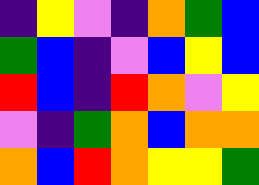[["indigo", "yellow", "violet", "indigo", "orange", "green", "blue"], ["green", "blue", "indigo", "violet", "blue", "yellow", "blue"], ["red", "blue", "indigo", "red", "orange", "violet", "yellow"], ["violet", "indigo", "green", "orange", "blue", "orange", "orange"], ["orange", "blue", "red", "orange", "yellow", "yellow", "green"]]